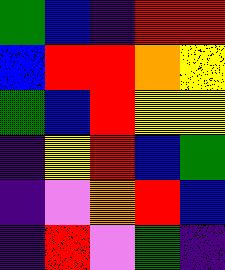[["green", "blue", "indigo", "red", "red"], ["blue", "red", "red", "orange", "yellow"], ["green", "blue", "red", "yellow", "yellow"], ["indigo", "yellow", "red", "blue", "green"], ["indigo", "violet", "orange", "red", "blue"], ["indigo", "red", "violet", "green", "indigo"]]